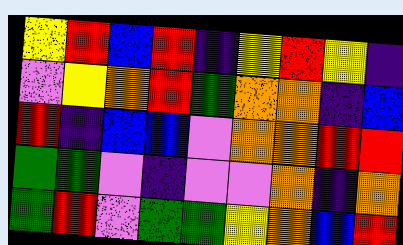[["yellow", "red", "blue", "red", "indigo", "yellow", "red", "yellow", "indigo"], ["violet", "yellow", "orange", "red", "green", "orange", "orange", "indigo", "blue"], ["red", "indigo", "blue", "blue", "violet", "orange", "orange", "red", "red"], ["green", "green", "violet", "indigo", "violet", "violet", "orange", "indigo", "orange"], ["green", "red", "violet", "green", "green", "yellow", "orange", "blue", "red"]]